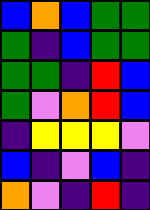[["blue", "orange", "blue", "green", "green"], ["green", "indigo", "blue", "green", "green"], ["green", "green", "indigo", "red", "blue"], ["green", "violet", "orange", "red", "blue"], ["indigo", "yellow", "yellow", "yellow", "violet"], ["blue", "indigo", "violet", "blue", "indigo"], ["orange", "violet", "indigo", "red", "indigo"]]